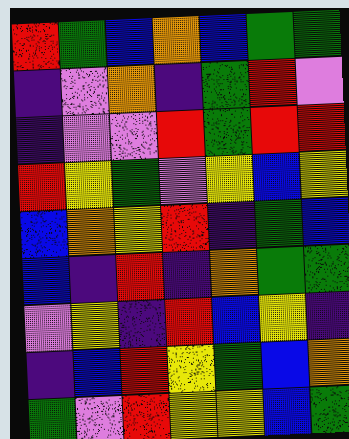[["red", "green", "blue", "orange", "blue", "green", "green"], ["indigo", "violet", "orange", "indigo", "green", "red", "violet"], ["indigo", "violet", "violet", "red", "green", "red", "red"], ["red", "yellow", "green", "violet", "yellow", "blue", "yellow"], ["blue", "orange", "yellow", "red", "indigo", "green", "blue"], ["blue", "indigo", "red", "indigo", "orange", "green", "green"], ["violet", "yellow", "indigo", "red", "blue", "yellow", "indigo"], ["indigo", "blue", "red", "yellow", "green", "blue", "orange"], ["green", "violet", "red", "yellow", "yellow", "blue", "green"]]